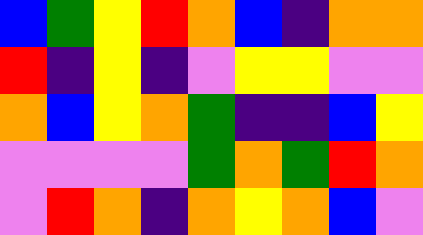[["blue", "green", "yellow", "red", "orange", "blue", "indigo", "orange", "orange"], ["red", "indigo", "yellow", "indigo", "violet", "yellow", "yellow", "violet", "violet"], ["orange", "blue", "yellow", "orange", "green", "indigo", "indigo", "blue", "yellow"], ["violet", "violet", "violet", "violet", "green", "orange", "green", "red", "orange"], ["violet", "red", "orange", "indigo", "orange", "yellow", "orange", "blue", "violet"]]